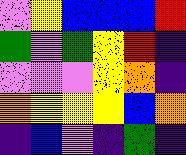[["violet", "yellow", "blue", "blue", "blue", "red"], ["green", "violet", "green", "yellow", "red", "indigo"], ["violet", "violet", "violet", "yellow", "orange", "indigo"], ["orange", "yellow", "yellow", "yellow", "blue", "orange"], ["indigo", "blue", "violet", "indigo", "green", "indigo"]]